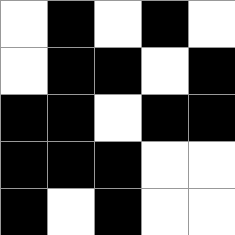[["white", "black", "white", "black", "white"], ["white", "black", "black", "white", "black"], ["black", "black", "white", "black", "black"], ["black", "black", "black", "white", "white"], ["black", "white", "black", "white", "white"]]